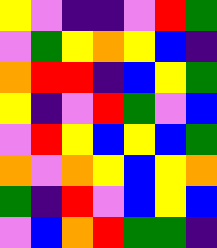[["yellow", "violet", "indigo", "indigo", "violet", "red", "green"], ["violet", "green", "yellow", "orange", "yellow", "blue", "indigo"], ["orange", "red", "red", "indigo", "blue", "yellow", "green"], ["yellow", "indigo", "violet", "red", "green", "violet", "blue"], ["violet", "red", "yellow", "blue", "yellow", "blue", "green"], ["orange", "violet", "orange", "yellow", "blue", "yellow", "orange"], ["green", "indigo", "red", "violet", "blue", "yellow", "blue"], ["violet", "blue", "orange", "red", "green", "green", "indigo"]]